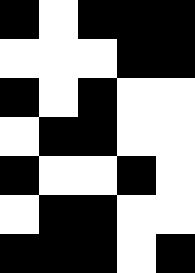[["black", "white", "black", "black", "black"], ["white", "white", "white", "black", "black"], ["black", "white", "black", "white", "white"], ["white", "black", "black", "white", "white"], ["black", "white", "white", "black", "white"], ["white", "black", "black", "white", "white"], ["black", "black", "black", "white", "black"]]